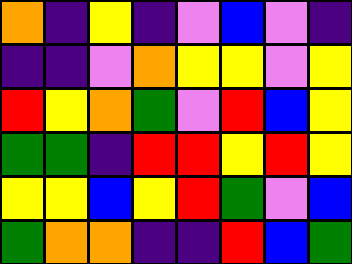[["orange", "indigo", "yellow", "indigo", "violet", "blue", "violet", "indigo"], ["indigo", "indigo", "violet", "orange", "yellow", "yellow", "violet", "yellow"], ["red", "yellow", "orange", "green", "violet", "red", "blue", "yellow"], ["green", "green", "indigo", "red", "red", "yellow", "red", "yellow"], ["yellow", "yellow", "blue", "yellow", "red", "green", "violet", "blue"], ["green", "orange", "orange", "indigo", "indigo", "red", "blue", "green"]]